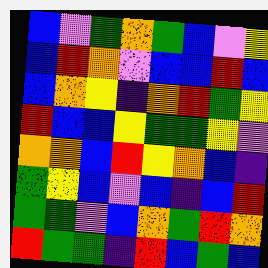[["blue", "violet", "green", "orange", "green", "blue", "violet", "yellow"], ["blue", "red", "orange", "violet", "blue", "blue", "red", "blue"], ["blue", "orange", "yellow", "indigo", "orange", "red", "green", "yellow"], ["red", "blue", "blue", "yellow", "green", "green", "yellow", "violet"], ["orange", "orange", "blue", "red", "yellow", "orange", "blue", "indigo"], ["green", "yellow", "blue", "violet", "blue", "indigo", "blue", "red"], ["green", "green", "violet", "blue", "orange", "green", "red", "orange"], ["red", "green", "green", "indigo", "red", "blue", "green", "blue"]]